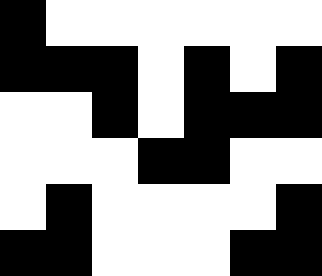[["black", "white", "white", "white", "white", "white", "white"], ["black", "black", "black", "white", "black", "white", "black"], ["white", "white", "black", "white", "black", "black", "black"], ["white", "white", "white", "black", "black", "white", "white"], ["white", "black", "white", "white", "white", "white", "black"], ["black", "black", "white", "white", "white", "black", "black"]]